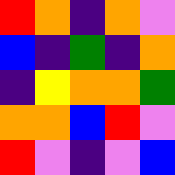[["red", "orange", "indigo", "orange", "violet"], ["blue", "indigo", "green", "indigo", "orange"], ["indigo", "yellow", "orange", "orange", "green"], ["orange", "orange", "blue", "red", "violet"], ["red", "violet", "indigo", "violet", "blue"]]